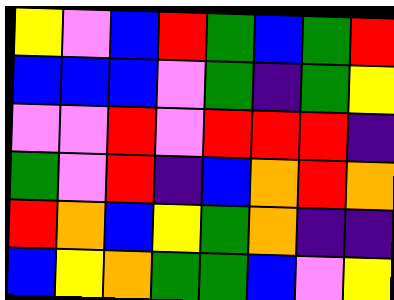[["yellow", "violet", "blue", "red", "green", "blue", "green", "red"], ["blue", "blue", "blue", "violet", "green", "indigo", "green", "yellow"], ["violet", "violet", "red", "violet", "red", "red", "red", "indigo"], ["green", "violet", "red", "indigo", "blue", "orange", "red", "orange"], ["red", "orange", "blue", "yellow", "green", "orange", "indigo", "indigo"], ["blue", "yellow", "orange", "green", "green", "blue", "violet", "yellow"]]